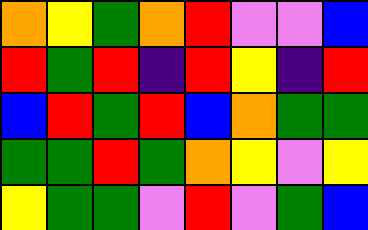[["orange", "yellow", "green", "orange", "red", "violet", "violet", "blue"], ["red", "green", "red", "indigo", "red", "yellow", "indigo", "red"], ["blue", "red", "green", "red", "blue", "orange", "green", "green"], ["green", "green", "red", "green", "orange", "yellow", "violet", "yellow"], ["yellow", "green", "green", "violet", "red", "violet", "green", "blue"]]